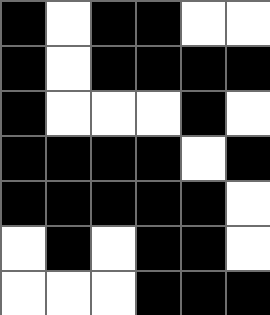[["black", "white", "black", "black", "white", "white"], ["black", "white", "black", "black", "black", "black"], ["black", "white", "white", "white", "black", "white"], ["black", "black", "black", "black", "white", "black"], ["black", "black", "black", "black", "black", "white"], ["white", "black", "white", "black", "black", "white"], ["white", "white", "white", "black", "black", "black"]]